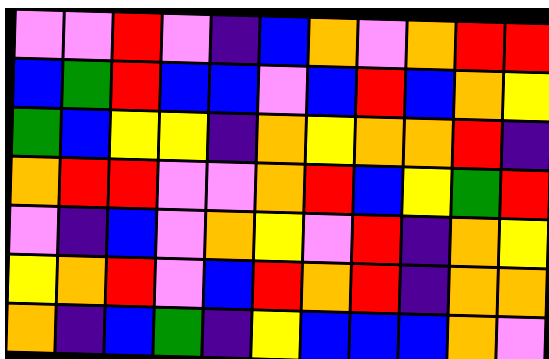[["violet", "violet", "red", "violet", "indigo", "blue", "orange", "violet", "orange", "red", "red"], ["blue", "green", "red", "blue", "blue", "violet", "blue", "red", "blue", "orange", "yellow"], ["green", "blue", "yellow", "yellow", "indigo", "orange", "yellow", "orange", "orange", "red", "indigo"], ["orange", "red", "red", "violet", "violet", "orange", "red", "blue", "yellow", "green", "red"], ["violet", "indigo", "blue", "violet", "orange", "yellow", "violet", "red", "indigo", "orange", "yellow"], ["yellow", "orange", "red", "violet", "blue", "red", "orange", "red", "indigo", "orange", "orange"], ["orange", "indigo", "blue", "green", "indigo", "yellow", "blue", "blue", "blue", "orange", "violet"]]